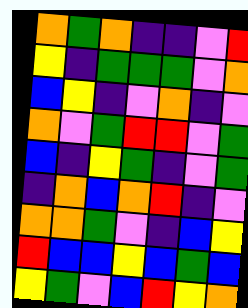[["orange", "green", "orange", "indigo", "indigo", "violet", "red"], ["yellow", "indigo", "green", "green", "green", "violet", "orange"], ["blue", "yellow", "indigo", "violet", "orange", "indigo", "violet"], ["orange", "violet", "green", "red", "red", "violet", "green"], ["blue", "indigo", "yellow", "green", "indigo", "violet", "green"], ["indigo", "orange", "blue", "orange", "red", "indigo", "violet"], ["orange", "orange", "green", "violet", "indigo", "blue", "yellow"], ["red", "blue", "blue", "yellow", "blue", "green", "blue"], ["yellow", "green", "violet", "blue", "red", "yellow", "orange"]]